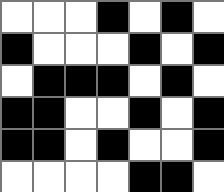[["white", "white", "white", "black", "white", "black", "white"], ["black", "white", "white", "white", "black", "white", "black"], ["white", "black", "black", "black", "white", "black", "white"], ["black", "black", "white", "white", "black", "white", "black"], ["black", "black", "white", "black", "white", "white", "black"], ["white", "white", "white", "white", "black", "black", "white"]]